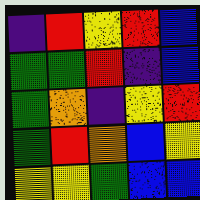[["indigo", "red", "yellow", "red", "blue"], ["green", "green", "red", "indigo", "blue"], ["green", "orange", "indigo", "yellow", "red"], ["green", "red", "orange", "blue", "yellow"], ["yellow", "yellow", "green", "blue", "blue"]]